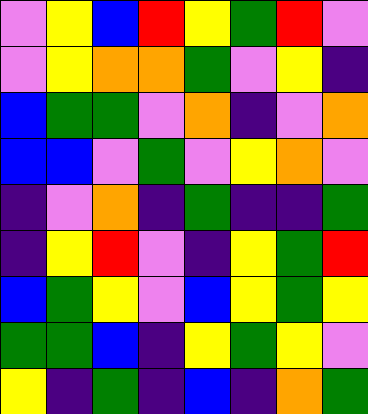[["violet", "yellow", "blue", "red", "yellow", "green", "red", "violet"], ["violet", "yellow", "orange", "orange", "green", "violet", "yellow", "indigo"], ["blue", "green", "green", "violet", "orange", "indigo", "violet", "orange"], ["blue", "blue", "violet", "green", "violet", "yellow", "orange", "violet"], ["indigo", "violet", "orange", "indigo", "green", "indigo", "indigo", "green"], ["indigo", "yellow", "red", "violet", "indigo", "yellow", "green", "red"], ["blue", "green", "yellow", "violet", "blue", "yellow", "green", "yellow"], ["green", "green", "blue", "indigo", "yellow", "green", "yellow", "violet"], ["yellow", "indigo", "green", "indigo", "blue", "indigo", "orange", "green"]]